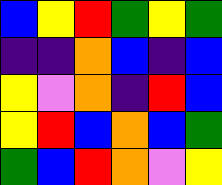[["blue", "yellow", "red", "green", "yellow", "green"], ["indigo", "indigo", "orange", "blue", "indigo", "blue"], ["yellow", "violet", "orange", "indigo", "red", "blue"], ["yellow", "red", "blue", "orange", "blue", "green"], ["green", "blue", "red", "orange", "violet", "yellow"]]